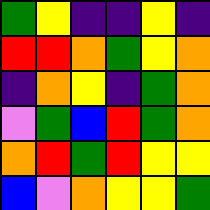[["green", "yellow", "indigo", "indigo", "yellow", "indigo"], ["red", "red", "orange", "green", "yellow", "orange"], ["indigo", "orange", "yellow", "indigo", "green", "orange"], ["violet", "green", "blue", "red", "green", "orange"], ["orange", "red", "green", "red", "yellow", "yellow"], ["blue", "violet", "orange", "yellow", "yellow", "green"]]